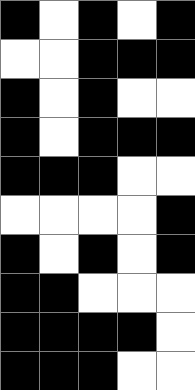[["black", "white", "black", "white", "black"], ["white", "white", "black", "black", "black"], ["black", "white", "black", "white", "white"], ["black", "white", "black", "black", "black"], ["black", "black", "black", "white", "white"], ["white", "white", "white", "white", "black"], ["black", "white", "black", "white", "black"], ["black", "black", "white", "white", "white"], ["black", "black", "black", "black", "white"], ["black", "black", "black", "white", "white"]]